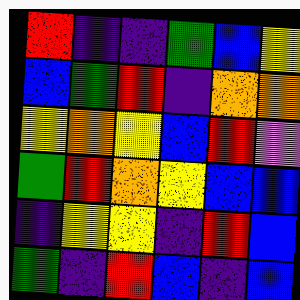[["red", "indigo", "indigo", "green", "blue", "yellow"], ["blue", "green", "red", "indigo", "orange", "orange"], ["yellow", "orange", "yellow", "blue", "red", "violet"], ["green", "red", "orange", "yellow", "blue", "blue"], ["indigo", "yellow", "yellow", "indigo", "red", "blue"], ["green", "indigo", "red", "blue", "indigo", "blue"]]